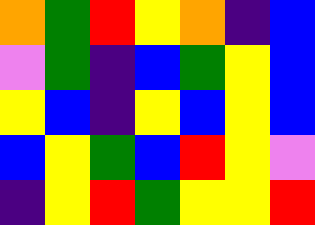[["orange", "green", "red", "yellow", "orange", "indigo", "blue"], ["violet", "green", "indigo", "blue", "green", "yellow", "blue"], ["yellow", "blue", "indigo", "yellow", "blue", "yellow", "blue"], ["blue", "yellow", "green", "blue", "red", "yellow", "violet"], ["indigo", "yellow", "red", "green", "yellow", "yellow", "red"]]